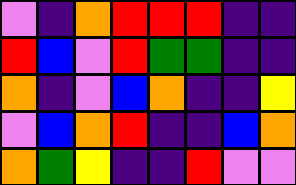[["violet", "indigo", "orange", "red", "red", "red", "indigo", "indigo"], ["red", "blue", "violet", "red", "green", "green", "indigo", "indigo"], ["orange", "indigo", "violet", "blue", "orange", "indigo", "indigo", "yellow"], ["violet", "blue", "orange", "red", "indigo", "indigo", "blue", "orange"], ["orange", "green", "yellow", "indigo", "indigo", "red", "violet", "violet"]]